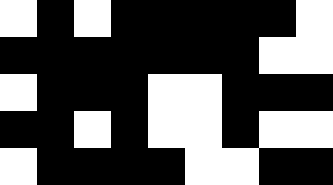[["white", "black", "white", "black", "black", "black", "black", "black", "white"], ["black", "black", "black", "black", "black", "black", "black", "white", "white"], ["white", "black", "black", "black", "white", "white", "black", "black", "black"], ["black", "black", "white", "black", "white", "white", "black", "white", "white"], ["white", "black", "black", "black", "black", "white", "white", "black", "black"]]